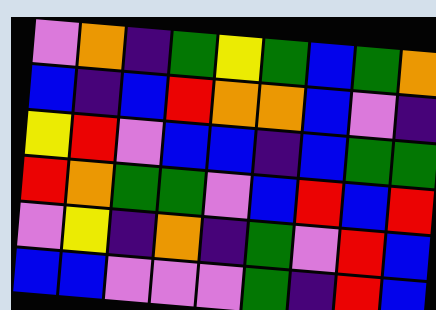[["violet", "orange", "indigo", "green", "yellow", "green", "blue", "green", "orange"], ["blue", "indigo", "blue", "red", "orange", "orange", "blue", "violet", "indigo"], ["yellow", "red", "violet", "blue", "blue", "indigo", "blue", "green", "green"], ["red", "orange", "green", "green", "violet", "blue", "red", "blue", "red"], ["violet", "yellow", "indigo", "orange", "indigo", "green", "violet", "red", "blue"], ["blue", "blue", "violet", "violet", "violet", "green", "indigo", "red", "blue"]]